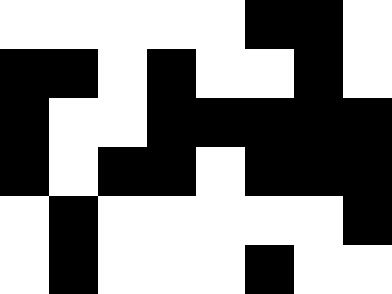[["white", "white", "white", "white", "white", "black", "black", "white"], ["black", "black", "white", "black", "white", "white", "black", "white"], ["black", "white", "white", "black", "black", "black", "black", "black"], ["black", "white", "black", "black", "white", "black", "black", "black"], ["white", "black", "white", "white", "white", "white", "white", "black"], ["white", "black", "white", "white", "white", "black", "white", "white"]]